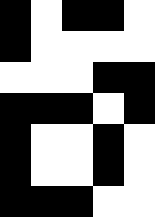[["black", "white", "black", "black", "white"], ["black", "white", "white", "white", "white"], ["white", "white", "white", "black", "black"], ["black", "black", "black", "white", "black"], ["black", "white", "white", "black", "white"], ["black", "white", "white", "black", "white"], ["black", "black", "black", "white", "white"]]